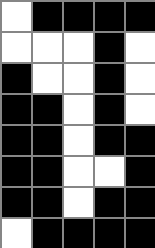[["white", "black", "black", "black", "black"], ["white", "white", "white", "black", "white"], ["black", "white", "white", "black", "white"], ["black", "black", "white", "black", "white"], ["black", "black", "white", "black", "black"], ["black", "black", "white", "white", "black"], ["black", "black", "white", "black", "black"], ["white", "black", "black", "black", "black"]]